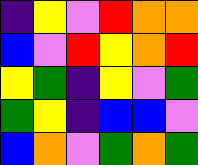[["indigo", "yellow", "violet", "red", "orange", "orange"], ["blue", "violet", "red", "yellow", "orange", "red"], ["yellow", "green", "indigo", "yellow", "violet", "green"], ["green", "yellow", "indigo", "blue", "blue", "violet"], ["blue", "orange", "violet", "green", "orange", "green"]]